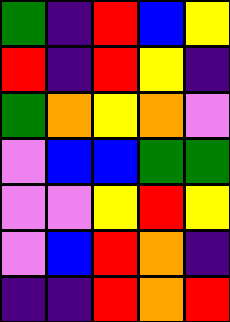[["green", "indigo", "red", "blue", "yellow"], ["red", "indigo", "red", "yellow", "indigo"], ["green", "orange", "yellow", "orange", "violet"], ["violet", "blue", "blue", "green", "green"], ["violet", "violet", "yellow", "red", "yellow"], ["violet", "blue", "red", "orange", "indigo"], ["indigo", "indigo", "red", "orange", "red"]]